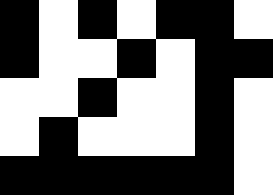[["black", "white", "black", "white", "black", "black", "white"], ["black", "white", "white", "black", "white", "black", "black"], ["white", "white", "black", "white", "white", "black", "white"], ["white", "black", "white", "white", "white", "black", "white"], ["black", "black", "black", "black", "black", "black", "white"]]